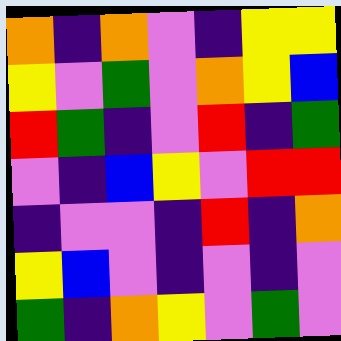[["orange", "indigo", "orange", "violet", "indigo", "yellow", "yellow"], ["yellow", "violet", "green", "violet", "orange", "yellow", "blue"], ["red", "green", "indigo", "violet", "red", "indigo", "green"], ["violet", "indigo", "blue", "yellow", "violet", "red", "red"], ["indigo", "violet", "violet", "indigo", "red", "indigo", "orange"], ["yellow", "blue", "violet", "indigo", "violet", "indigo", "violet"], ["green", "indigo", "orange", "yellow", "violet", "green", "violet"]]